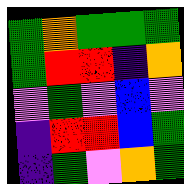[["green", "orange", "green", "green", "green"], ["green", "red", "red", "indigo", "orange"], ["violet", "green", "violet", "blue", "violet"], ["indigo", "red", "red", "blue", "green"], ["indigo", "green", "violet", "orange", "green"]]